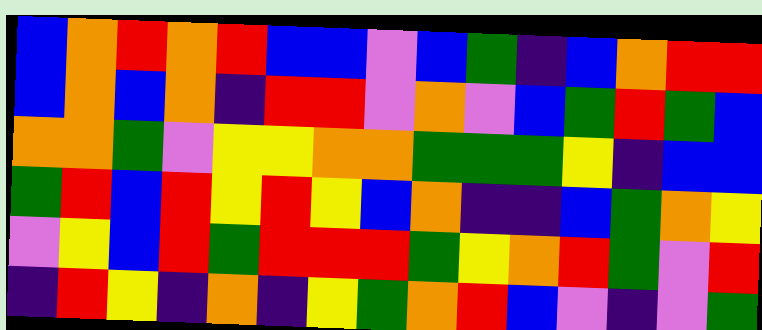[["blue", "orange", "red", "orange", "red", "blue", "blue", "violet", "blue", "green", "indigo", "blue", "orange", "red", "red"], ["blue", "orange", "blue", "orange", "indigo", "red", "red", "violet", "orange", "violet", "blue", "green", "red", "green", "blue"], ["orange", "orange", "green", "violet", "yellow", "yellow", "orange", "orange", "green", "green", "green", "yellow", "indigo", "blue", "blue"], ["green", "red", "blue", "red", "yellow", "red", "yellow", "blue", "orange", "indigo", "indigo", "blue", "green", "orange", "yellow"], ["violet", "yellow", "blue", "red", "green", "red", "red", "red", "green", "yellow", "orange", "red", "green", "violet", "red"], ["indigo", "red", "yellow", "indigo", "orange", "indigo", "yellow", "green", "orange", "red", "blue", "violet", "indigo", "violet", "green"]]